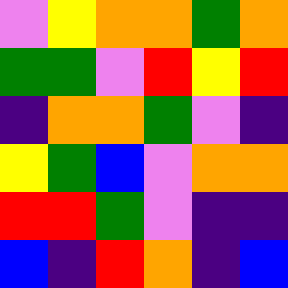[["violet", "yellow", "orange", "orange", "green", "orange"], ["green", "green", "violet", "red", "yellow", "red"], ["indigo", "orange", "orange", "green", "violet", "indigo"], ["yellow", "green", "blue", "violet", "orange", "orange"], ["red", "red", "green", "violet", "indigo", "indigo"], ["blue", "indigo", "red", "orange", "indigo", "blue"]]